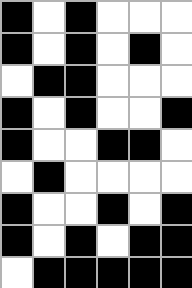[["black", "white", "black", "white", "white", "white"], ["black", "white", "black", "white", "black", "white"], ["white", "black", "black", "white", "white", "white"], ["black", "white", "black", "white", "white", "black"], ["black", "white", "white", "black", "black", "white"], ["white", "black", "white", "white", "white", "white"], ["black", "white", "white", "black", "white", "black"], ["black", "white", "black", "white", "black", "black"], ["white", "black", "black", "black", "black", "black"]]